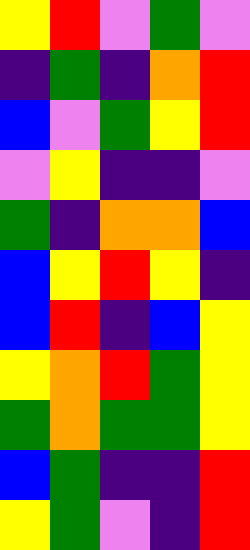[["yellow", "red", "violet", "green", "violet"], ["indigo", "green", "indigo", "orange", "red"], ["blue", "violet", "green", "yellow", "red"], ["violet", "yellow", "indigo", "indigo", "violet"], ["green", "indigo", "orange", "orange", "blue"], ["blue", "yellow", "red", "yellow", "indigo"], ["blue", "red", "indigo", "blue", "yellow"], ["yellow", "orange", "red", "green", "yellow"], ["green", "orange", "green", "green", "yellow"], ["blue", "green", "indigo", "indigo", "red"], ["yellow", "green", "violet", "indigo", "red"]]